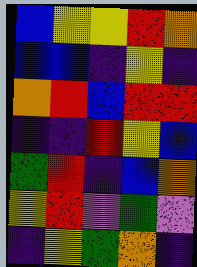[["blue", "yellow", "yellow", "red", "orange"], ["blue", "blue", "indigo", "yellow", "indigo"], ["orange", "red", "blue", "red", "red"], ["indigo", "indigo", "red", "yellow", "blue"], ["green", "red", "indigo", "blue", "orange"], ["yellow", "red", "violet", "green", "violet"], ["indigo", "yellow", "green", "orange", "indigo"]]